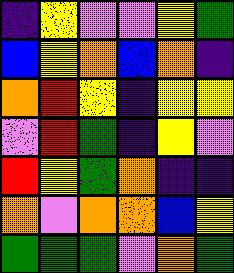[["indigo", "yellow", "violet", "violet", "yellow", "green"], ["blue", "yellow", "orange", "blue", "orange", "indigo"], ["orange", "red", "yellow", "indigo", "yellow", "yellow"], ["violet", "red", "green", "indigo", "yellow", "violet"], ["red", "yellow", "green", "orange", "indigo", "indigo"], ["orange", "violet", "orange", "orange", "blue", "yellow"], ["green", "green", "green", "violet", "orange", "green"]]